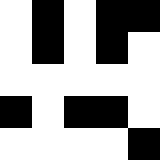[["white", "black", "white", "black", "black"], ["white", "black", "white", "black", "white"], ["white", "white", "white", "white", "white"], ["black", "white", "black", "black", "white"], ["white", "white", "white", "white", "black"]]